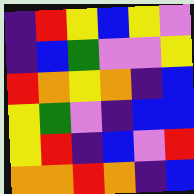[["indigo", "red", "yellow", "blue", "yellow", "violet"], ["indigo", "blue", "green", "violet", "violet", "yellow"], ["red", "orange", "yellow", "orange", "indigo", "blue"], ["yellow", "green", "violet", "indigo", "blue", "blue"], ["yellow", "red", "indigo", "blue", "violet", "red"], ["orange", "orange", "red", "orange", "indigo", "blue"]]